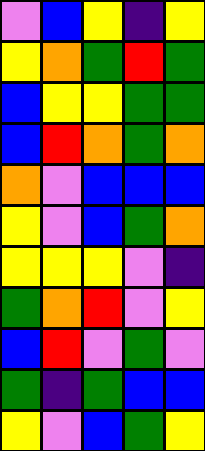[["violet", "blue", "yellow", "indigo", "yellow"], ["yellow", "orange", "green", "red", "green"], ["blue", "yellow", "yellow", "green", "green"], ["blue", "red", "orange", "green", "orange"], ["orange", "violet", "blue", "blue", "blue"], ["yellow", "violet", "blue", "green", "orange"], ["yellow", "yellow", "yellow", "violet", "indigo"], ["green", "orange", "red", "violet", "yellow"], ["blue", "red", "violet", "green", "violet"], ["green", "indigo", "green", "blue", "blue"], ["yellow", "violet", "blue", "green", "yellow"]]